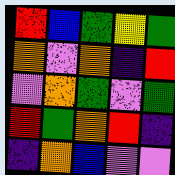[["red", "blue", "green", "yellow", "green"], ["orange", "violet", "orange", "indigo", "red"], ["violet", "orange", "green", "violet", "green"], ["red", "green", "orange", "red", "indigo"], ["indigo", "orange", "blue", "violet", "violet"]]